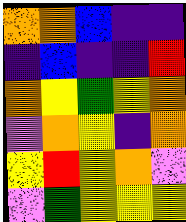[["orange", "orange", "blue", "indigo", "indigo"], ["indigo", "blue", "indigo", "indigo", "red"], ["orange", "yellow", "green", "yellow", "orange"], ["violet", "orange", "yellow", "indigo", "orange"], ["yellow", "red", "yellow", "orange", "violet"], ["violet", "green", "yellow", "yellow", "yellow"]]